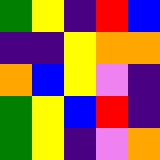[["green", "yellow", "indigo", "red", "blue"], ["indigo", "indigo", "yellow", "orange", "orange"], ["orange", "blue", "yellow", "violet", "indigo"], ["green", "yellow", "blue", "red", "indigo"], ["green", "yellow", "indigo", "violet", "orange"]]